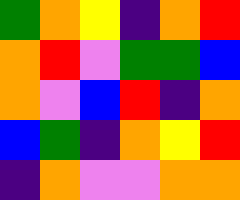[["green", "orange", "yellow", "indigo", "orange", "red"], ["orange", "red", "violet", "green", "green", "blue"], ["orange", "violet", "blue", "red", "indigo", "orange"], ["blue", "green", "indigo", "orange", "yellow", "red"], ["indigo", "orange", "violet", "violet", "orange", "orange"]]